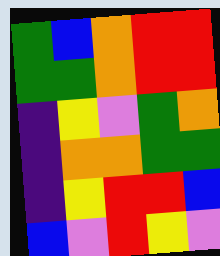[["green", "blue", "orange", "red", "red"], ["green", "green", "orange", "red", "red"], ["indigo", "yellow", "violet", "green", "orange"], ["indigo", "orange", "orange", "green", "green"], ["indigo", "yellow", "red", "red", "blue"], ["blue", "violet", "red", "yellow", "violet"]]